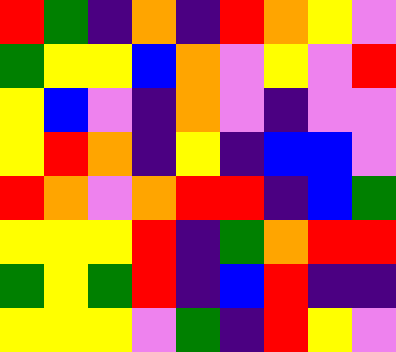[["red", "green", "indigo", "orange", "indigo", "red", "orange", "yellow", "violet"], ["green", "yellow", "yellow", "blue", "orange", "violet", "yellow", "violet", "red"], ["yellow", "blue", "violet", "indigo", "orange", "violet", "indigo", "violet", "violet"], ["yellow", "red", "orange", "indigo", "yellow", "indigo", "blue", "blue", "violet"], ["red", "orange", "violet", "orange", "red", "red", "indigo", "blue", "green"], ["yellow", "yellow", "yellow", "red", "indigo", "green", "orange", "red", "red"], ["green", "yellow", "green", "red", "indigo", "blue", "red", "indigo", "indigo"], ["yellow", "yellow", "yellow", "violet", "green", "indigo", "red", "yellow", "violet"]]